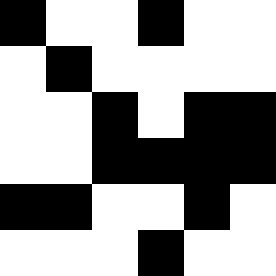[["black", "white", "white", "black", "white", "white"], ["white", "black", "white", "white", "white", "white"], ["white", "white", "black", "white", "black", "black"], ["white", "white", "black", "black", "black", "black"], ["black", "black", "white", "white", "black", "white"], ["white", "white", "white", "black", "white", "white"]]